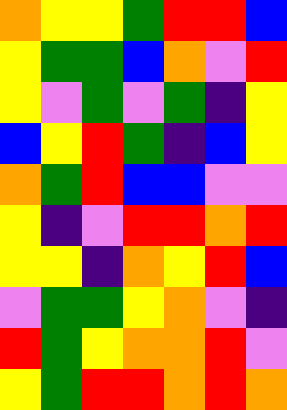[["orange", "yellow", "yellow", "green", "red", "red", "blue"], ["yellow", "green", "green", "blue", "orange", "violet", "red"], ["yellow", "violet", "green", "violet", "green", "indigo", "yellow"], ["blue", "yellow", "red", "green", "indigo", "blue", "yellow"], ["orange", "green", "red", "blue", "blue", "violet", "violet"], ["yellow", "indigo", "violet", "red", "red", "orange", "red"], ["yellow", "yellow", "indigo", "orange", "yellow", "red", "blue"], ["violet", "green", "green", "yellow", "orange", "violet", "indigo"], ["red", "green", "yellow", "orange", "orange", "red", "violet"], ["yellow", "green", "red", "red", "orange", "red", "orange"]]